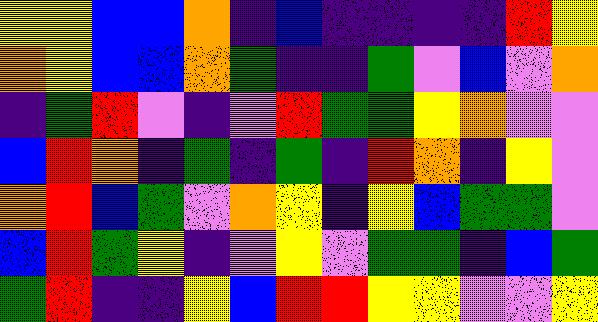[["yellow", "yellow", "blue", "blue", "orange", "indigo", "blue", "indigo", "indigo", "indigo", "indigo", "red", "yellow"], ["orange", "yellow", "blue", "blue", "orange", "green", "indigo", "indigo", "green", "violet", "blue", "violet", "orange"], ["indigo", "green", "red", "violet", "indigo", "violet", "red", "green", "green", "yellow", "orange", "violet", "violet"], ["blue", "red", "orange", "indigo", "green", "indigo", "green", "indigo", "red", "orange", "indigo", "yellow", "violet"], ["orange", "red", "blue", "green", "violet", "orange", "yellow", "indigo", "yellow", "blue", "green", "green", "violet"], ["blue", "red", "green", "yellow", "indigo", "violet", "yellow", "violet", "green", "green", "indigo", "blue", "green"], ["green", "red", "indigo", "indigo", "yellow", "blue", "red", "red", "yellow", "yellow", "violet", "violet", "yellow"]]